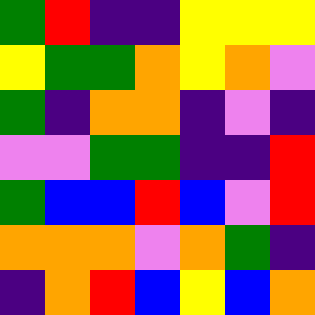[["green", "red", "indigo", "indigo", "yellow", "yellow", "yellow"], ["yellow", "green", "green", "orange", "yellow", "orange", "violet"], ["green", "indigo", "orange", "orange", "indigo", "violet", "indigo"], ["violet", "violet", "green", "green", "indigo", "indigo", "red"], ["green", "blue", "blue", "red", "blue", "violet", "red"], ["orange", "orange", "orange", "violet", "orange", "green", "indigo"], ["indigo", "orange", "red", "blue", "yellow", "blue", "orange"]]